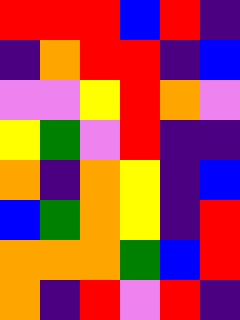[["red", "red", "red", "blue", "red", "indigo"], ["indigo", "orange", "red", "red", "indigo", "blue"], ["violet", "violet", "yellow", "red", "orange", "violet"], ["yellow", "green", "violet", "red", "indigo", "indigo"], ["orange", "indigo", "orange", "yellow", "indigo", "blue"], ["blue", "green", "orange", "yellow", "indigo", "red"], ["orange", "orange", "orange", "green", "blue", "red"], ["orange", "indigo", "red", "violet", "red", "indigo"]]